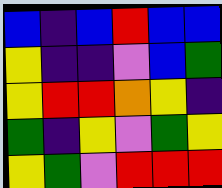[["blue", "indigo", "blue", "red", "blue", "blue"], ["yellow", "indigo", "indigo", "violet", "blue", "green"], ["yellow", "red", "red", "orange", "yellow", "indigo"], ["green", "indigo", "yellow", "violet", "green", "yellow"], ["yellow", "green", "violet", "red", "red", "red"]]